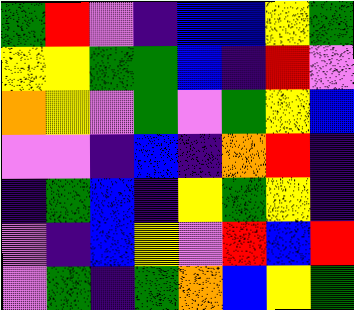[["green", "red", "violet", "indigo", "blue", "blue", "yellow", "green"], ["yellow", "yellow", "green", "green", "blue", "indigo", "red", "violet"], ["orange", "yellow", "violet", "green", "violet", "green", "yellow", "blue"], ["violet", "violet", "indigo", "blue", "indigo", "orange", "red", "indigo"], ["indigo", "green", "blue", "indigo", "yellow", "green", "yellow", "indigo"], ["violet", "indigo", "blue", "yellow", "violet", "red", "blue", "red"], ["violet", "green", "indigo", "green", "orange", "blue", "yellow", "green"]]